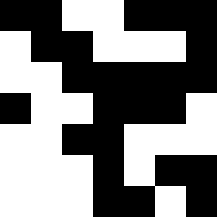[["black", "black", "white", "white", "black", "black", "black"], ["white", "black", "black", "white", "white", "white", "black"], ["white", "white", "black", "black", "black", "black", "black"], ["black", "white", "white", "black", "black", "black", "white"], ["white", "white", "black", "black", "white", "white", "white"], ["white", "white", "white", "black", "white", "black", "black"], ["white", "white", "white", "black", "black", "white", "black"]]